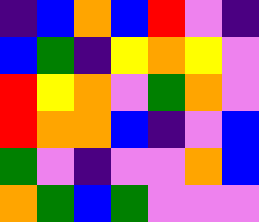[["indigo", "blue", "orange", "blue", "red", "violet", "indigo"], ["blue", "green", "indigo", "yellow", "orange", "yellow", "violet"], ["red", "yellow", "orange", "violet", "green", "orange", "violet"], ["red", "orange", "orange", "blue", "indigo", "violet", "blue"], ["green", "violet", "indigo", "violet", "violet", "orange", "blue"], ["orange", "green", "blue", "green", "violet", "violet", "violet"]]